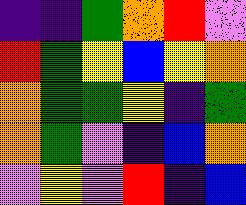[["indigo", "indigo", "green", "orange", "red", "violet"], ["red", "green", "yellow", "blue", "yellow", "orange"], ["orange", "green", "green", "yellow", "indigo", "green"], ["orange", "green", "violet", "indigo", "blue", "orange"], ["violet", "yellow", "violet", "red", "indigo", "blue"]]